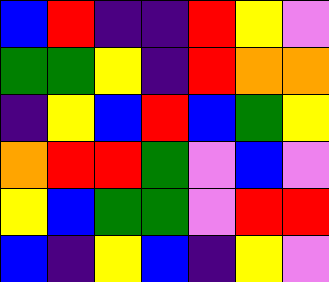[["blue", "red", "indigo", "indigo", "red", "yellow", "violet"], ["green", "green", "yellow", "indigo", "red", "orange", "orange"], ["indigo", "yellow", "blue", "red", "blue", "green", "yellow"], ["orange", "red", "red", "green", "violet", "blue", "violet"], ["yellow", "blue", "green", "green", "violet", "red", "red"], ["blue", "indigo", "yellow", "blue", "indigo", "yellow", "violet"]]